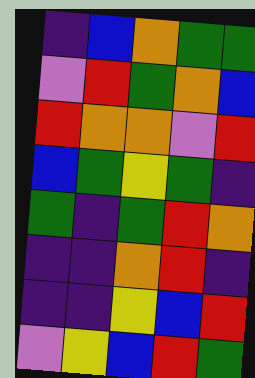[["indigo", "blue", "orange", "green", "green"], ["violet", "red", "green", "orange", "blue"], ["red", "orange", "orange", "violet", "red"], ["blue", "green", "yellow", "green", "indigo"], ["green", "indigo", "green", "red", "orange"], ["indigo", "indigo", "orange", "red", "indigo"], ["indigo", "indigo", "yellow", "blue", "red"], ["violet", "yellow", "blue", "red", "green"]]